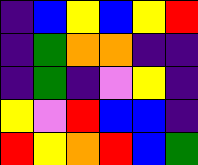[["indigo", "blue", "yellow", "blue", "yellow", "red"], ["indigo", "green", "orange", "orange", "indigo", "indigo"], ["indigo", "green", "indigo", "violet", "yellow", "indigo"], ["yellow", "violet", "red", "blue", "blue", "indigo"], ["red", "yellow", "orange", "red", "blue", "green"]]